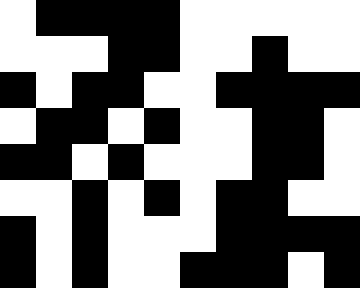[["white", "black", "black", "black", "black", "white", "white", "white", "white", "white"], ["white", "white", "white", "black", "black", "white", "white", "black", "white", "white"], ["black", "white", "black", "black", "white", "white", "black", "black", "black", "black"], ["white", "black", "black", "white", "black", "white", "white", "black", "black", "white"], ["black", "black", "white", "black", "white", "white", "white", "black", "black", "white"], ["white", "white", "black", "white", "black", "white", "black", "black", "white", "white"], ["black", "white", "black", "white", "white", "white", "black", "black", "black", "black"], ["black", "white", "black", "white", "white", "black", "black", "black", "white", "black"]]